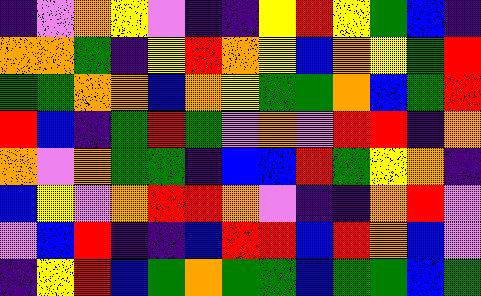[["indigo", "violet", "orange", "yellow", "violet", "indigo", "indigo", "yellow", "red", "yellow", "green", "blue", "indigo"], ["orange", "orange", "green", "indigo", "yellow", "red", "orange", "yellow", "blue", "orange", "yellow", "green", "red"], ["green", "green", "orange", "orange", "blue", "orange", "yellow", "green", "green", "orange", "blue", "green", "red"], ["red", "blue", "indigo", "green", "red", "green", "violet", "orange", "violet", "red", "red", "indigo", "orange"], ["orange", "violet", "orange", "green", "green", "indigo", "blue", "blue", "red", "green", "yellow", "orange", "indigo"], ["blue", "yellow", "violet", "orange", "red", "red", "orange", "violet", "indigo", "indigo", "orange", "red", "violet"], ["violet", "blue", "red", "indigo", "indigo", "blue", "red", "red", "blue", "red", "orange", "blue", "violet"], ["indigo", "yellow", "red", "blue", "green", "orange", "green", "green", "blue", "green", "green", "blue", "green"]]